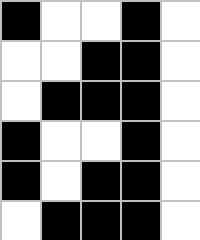[["black", "white", "white", "black", "white"], ["white", "white", "black", "black", "white"], ["white", "black", "black", "black", "white"], ["black", "white", "white", "black", "white"], ["black", "white", "black", "black", "white"], ["white", "black", "black", "black", "white"]]